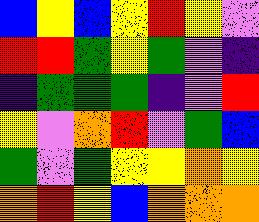[["blue", "yellow", "blue", "yellow", "red", "yellow", "violet"], ["red", "red", "green", "yellow", "green", "violet", "indigo"], ["indigo", "green", "green", "green", "indigo", "violet", "red"], ["yellow", "violet", "orange", "red", "violet", "green", "blue"], ["green", "violet", "green", "yellow", "yellow", "orange", "yellow"], ["orange", "red", "yellow", "blue", "orange", "orange", "orange"]]